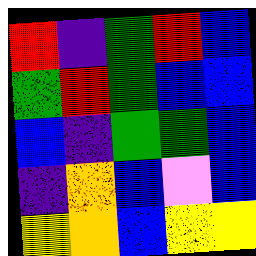[["red", "indigo", "green", "red", "blue"], ["green", "red", "green", "blue", "blue"], ["blue", "indigo", "green", "green", "blue"], ["indigo", "orange", "blue", "violet", "blue"], ["yellow", "orange", "blue", "yellow", "yellow"]]